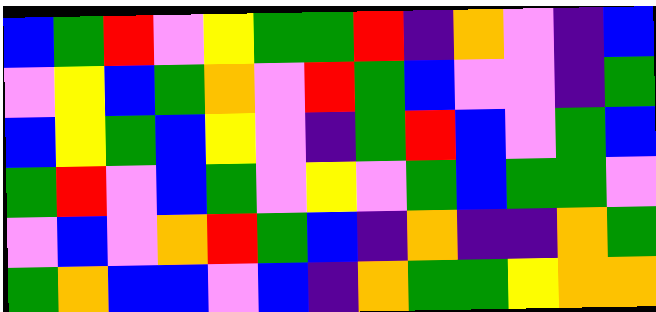[["blue", "green", "red", "violet", "yellow", "green", "green", "red", "indigo", "orange", "violet", "indigo", "blue"], ["violet", "yellow", "blue", "green", "orange", "violet", "red", "green", "blue", "violet", "violet", "indigo", "green"], ["blue", "yellow", "green", "blue", "yellow", "violet", "indigo", "green", "red", "blue", "violet", "green", "blue"], ["green", "red", "violet", "blue", "green", "violet", "yellow", "violet", "green", "blue", "green", "green", "violet"], ["violet", "blue", "violet", "orange", "red", "green", "blue", "indigo", "orange", "indigo", "indigo", "orange", "green"], ["green", "orange", "blue", "blue", "violet", "blue", "indigo", "orange", "green", "green", "yellow", "orange", "orange"]]